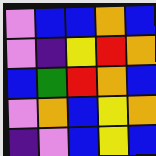[["violet", "blue", "blue", "orange", "blue"], ["violet", "indigo", "yellow", "red", "orange"], ["blue", "green", "red", "orange", "blue"], ["violet", "orange", "blue", "yellow", "orange"], ["indigo", "violet", "blue", "yellow", "blue"]]